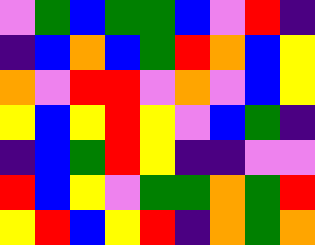[["violet", "green", "blue", "green", "green", "blue", "violet", "red", "indigo"], ["indigo", "blue", "orange", "blue", "green", "red", "orange", "blue", "yellow"], ["orange", "violet", "red", "red", "violet", "orange", "violet", "blue", "yellow"], ["yellow", "blue", "yellow", "red", "yellow", "violet", "blue", "green", "indigo"], ["indigo", "blue", "green", "red", "yellow", "indigo", "indigo", "violet", "violet"], ["red", "blue", "yellow", "violet", "green", "green", "orange", "green", "red"], ["yellow", "red", "blue", "yellow", "red", "indigo", "orange", "green", "orange"]]